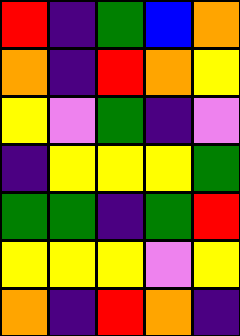[["red", "indigo", "green", "blue", "orange"], ["orange", "indigo", "red", "orange", "yellow"], ["yellow", "violet", "green", "indigo", "violet"], ["indigo", "yellow", "yellow", "yellow", "green"], ["green", "green", "indigo", "green", "red"], ["yellow", "yellow", "yellow", "violet", "yellow"], ["orange", "indigo", "red", "orange", "indigo"]]